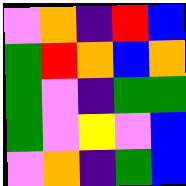[["violet", "orange", "indigo", "red", "blue"], ["green", "red", "orange", "blue", "orange"], ["green", "violet", "indigo", "green", "green"], ["green", "violet", "yellow", "violet", "blue"], ["violet", "orange", "indigo", "green", "blue"]]